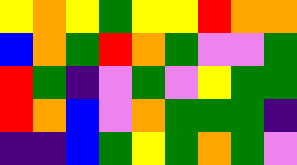[["yellow", "orange", "yellow", "green", "yellow", "yellow", "red", "orange", "orange"], ["blue", "orange", "green", "red", "orange", "green", "violet", "violet", "green"], ["red", "green", "indigo", "violet", "green", "violet", "yellow", "green", "green"], ["red", "orange", "blue", "violet", "orange", "green", "green", "green", "indigo"], ["indigo", "indigo", "blue", "green", "yellow", "green", "orange", "green", "violet"]]